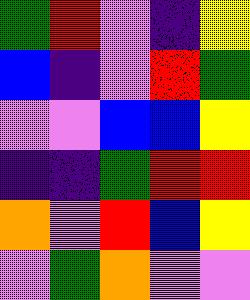[["green", "red", "violet", "indigo", "yellow"], ["blue", "indigo", "violet", "red", "green"], ["violet", "violet", "blue", "blue", "yellow"], ["indigo", "indigo", "green", "red", "red"], ["orange", "violet", "red", "blue", "yellow"], ["violet", "green", "orange", "violet", "violet"]]